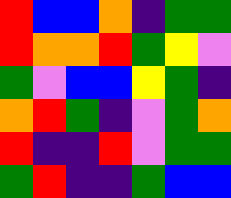[["red", "blue", "blue", "orange", "indigo", "green", "green"], ["red", "orange", "orange", "red", "green", "yellow", "violet"], ["green", "violet", "blue", "blue", "yellow", "green", "indigo"], ["orange", "red", "green", "indigo", "violet", "green", "orange"], ["red", "indigo", "indigo", "red", "violet", "green", "green"], ["green", "red", "indigo", "indigo", "green", "blue", "blue"]]